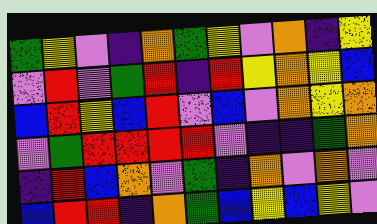[["green", "yellow", "violet", "indigo", "orange", "green", "yellow", "violet", "orange", "indigo", "yellow"], ["violet", "red", "violet", "green", "red", "indigo", "red", "yellow", "orange", "yellow", "blue"], ["blue", "red", "yellow", "blue", "red", "violet", "blue", "violet", "orange", "yellow", "orange"], ["violet", "green", "red", "red", "red", "red", "violet", "indigo", "indigo", "green", "orange"], ["indigo", "red", "blue", "orange", "violet", "green", "indigo", "orange", "violet", "orange", "violet"], ["blue", "red", "red", "indigo", "orange", "green", "blue", "yellow", "blue", "yellow", "violet"]]